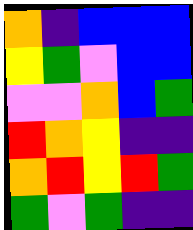[["orange", "indigo", "blue", "blue", "blue"], ["yellow", "green", "violet", "blue", "blue"], ["violet", "violet", "orange", "blue", "green"], ["red", "orange", "yellow", "indigo", "indigo"], ["orange", "red", "yellow", "red", "green"], ["green", "violet", "green", "indigo", "indigo"]]